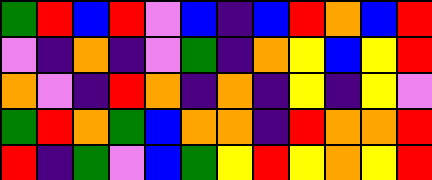[["green", "red", "blue", "red", "violet", "blue", "indigo", "blue", "red", "orange", "blue", "red"], ["violet", "indigo", "orange", "indigo", "violet", "green", "indigo", "orange", "yellow", "blue", "yellow", "red"], ["orange", "violet", "indigo", "red", "orange", "indigo", "orange", "indigo", "yellow", "indigo", "yellow", "violet"], ["green", "red", "orange", "green", "blue", "orange", "orange", "indigo", "red", "orange", "orange", "red"], ["red", "indigo", "green", "violet", "blue", "green", "yellow", "red", "yellow", "orange", "yellow", "red"]]